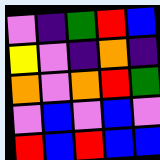[["violet", "indigo", "green", "red", "blue"], ["yellow", "violet", "indigo", "orange", "indigo"], ["orange", "violet", "orange", "red", "green"], ["violet", "blue", "violet", "blue", "violet"], ["red", "blue", "red", "blue", "blue"]]